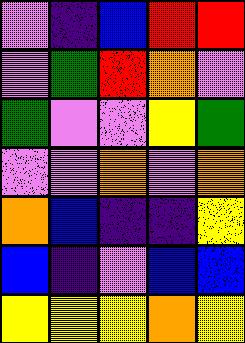[["violet", "indigo", "blue", "red", "red"], ["violet", "green", "red", "orange", "violet"], ["green", "violet", "violet", "yellow", "green"], ["violet", "violet", "orange", "violet", "orange"], ["orange", "blue", "indigo", "indigo", "yellow"], ["blue", "indigo", "violet", "blue", "blue"], ["yellow", "yellow", "yellow", "orange", "yellow"]]